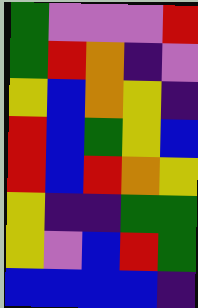[["green", "violet", "violet", "violet", "red"], ["green", "red", "orange", "indigo", "violet"], ["yellow", "blue", "orange", "yellow", "indigo"], ["red", "blue", "green", "yellow", "blue"], ["red", "blue", "red", "orange", "yellow"], ["yellow", "indigo", "indigo", "green", "green"], ["yellow", "violet", "blue", "red", "green"], ["blue", "blue", "blue", "blue", "indigo"]]